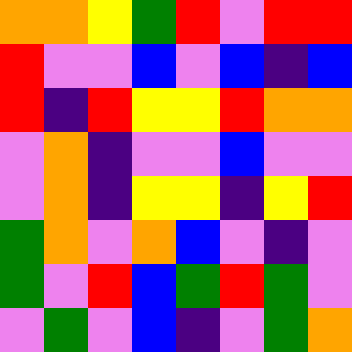[["orange", "orange", "yellow", "green", "red", "violet", "red", "red"], ["red", "violet", "violet", "blue", "violet", "blue", "indigo", "blue"], ["red", "indigo", "red", "yellow", "yellow", "red", "orange", "orange"], ["violet", "orange", "indigo", "violet", "violet", "blue", "violet", "violet"], ["violet", "orange", "indigo", "yellow", "yellow", "indigo", "yellow", "red"], ["green", "orange", "violet", "orange", "blue", "violet", "indigo", "violet"], ["green", "violet", "red", "blue", "green", "red", "green", "violet"], ["violet", "green", "violet", "blue", "indigo", "violet", "green", "orange"]]